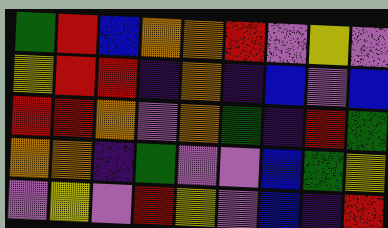[["green", "red", "blue", "orange", "orange", "red", "violet", "yellow", "violet"], ["yellow", "red", "red", "indigo", "orange", "indigo", "blue", "violet", "blue"], ["red", "red", "orange", "violet", "orange", "green", "indigo", "red", "green"], ["orange", "orange", "indigo", "green", "violet", "violet", "blue", "green", "yellow"], ["violet", "yellow", "violet", "red", "yellow", "violet", "blue", "indigo", "red"]]